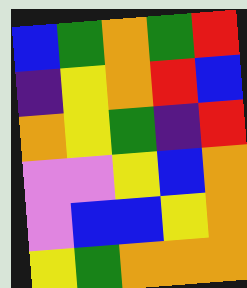[["blue", "green", "orange", "green", "red"], ["indigo", "yellow", "orange", "red", "blue"], ["orange", "yellow", "green", "indigo", "red"], ["violet", "violet", "yellow", "blue", "orange"], ["violet", "blue", "blue", "yellow", "orange"], ["yellow", "green", "orange", "orange", "orange"]]